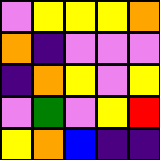[["violet", "yellow", "yellow", "yellow", "orange"], ["orange", "indigo", "violet", "violet", "violet"], ["indigo", "orange", "yellow", "violet", "yellow"], ["violet", "green", "violet", "yellow", "red"], ["yellow", "orange", "blue", "indigo", "indigo"]]